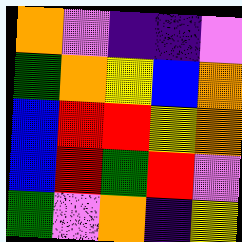[["orange", "violet", "indigo", "indigo", "violet"], ["green", "orange", "yellow", "blue", "orange"], ["blue", "red", "red", "yellow", "orange"], ["blue", "red", "green", "red", "violet"], ["green", "violet", "orange", "indigo", "yellow"]]